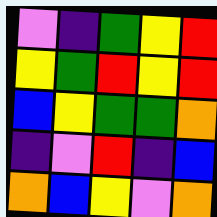[["violet", "indigo", "green", "yellow", "red"], ["yellow", "green", "red", "yellow", "red"], ["blue", "yellow", "green", "green", "orange"], ["indigo", "violet", "red", "indigo", "blue"], ["orange", "blue", "yellow", "violet", "orange"]]